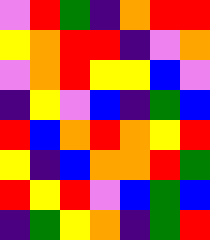[["violet", "red", "green", "indigo", "orange", "red", "red"], ["yellow", "orange", "red", "red", "indigo", "violet", "orange"], ["violet", "orange", "red", "yellow", "yellow", "blue", "violet"], ["indigo", "yellow", "violet", "blue", "indigo", "green", "blue"], ["red", "blue", "orange", "red", "orange", "yellow", "red"], ["yellow", "indigo", "blue", "orange", "orange", "red", "green"], ["red", "yellow", "red", "violet", "blue", "green", "blue"], ["indigo", "green", "yellow", "orange", "indigo", "green", "red"]]